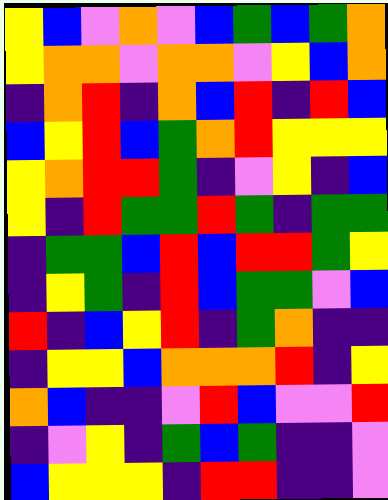[["yellow", "blue", "violet", "orange", "violet", "blue", "green", "blue", "green", "orange"], ["yellow", "orange", "orange", "violet", "orange", "orange", "violet", "yellow", "blue", "orange"], ["indigo", "orange", "red", "indigo", "orange", "blue", "red", "indigo", "red", "blue"], ["blue", "yellow", "red", "blue", "green", "orange", "red", "yellow", "yellow", "yellow"], ["yellow", "orange", "red", "red", "green", "indigo", "violet", "yellow", "indigo", "blue"], ["yellow", "indigo", "red", "green", "green", "red", "green", "indigo", "green", "green"], ["indigo", "green", "green", "blue", "red", "blue", "red", "red", "green", "yellow"], ["indigo", "yellow", "green", "indigo", "red", "blue", "green", "green", "violet", "blue"], ["red", "indigo", "blue", "yellow", "red", "indigo", "green", "orange", "indigo", "indigo"], ["indigo", "yellow", "yellow", "blue", "orange", "orange", "orange", "red", "indigo", "yellow"], ["orange", "blue", "indigo", "indigo", "violet", "red", "blue", "violet", "violet", "red"], ["indigo", "violet", "yellow", "indigo", "green", "blue", "green", "indigo", "indigo", "violet"], ["blue", "yellow", "yellow", "yellow", "indigo", "red", "red", "indigo", "indigo", "violet"]]